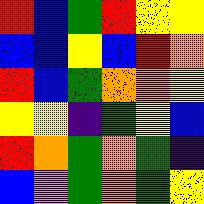[["red", "blue", "green", "red", "yellow", "yellow"], ["blue", "blue", "yellow", "blue", "red", "orange"], ["red", "blue", "green", "orange", "orange", "yellow"], ["yellow", "yellow", "indigo", "green", "yellow", "blue"], ["red", "orange", "green", "orange", "green", "indigo"], ["blue", "violet", "green", "orange", "green", "yellow"]]